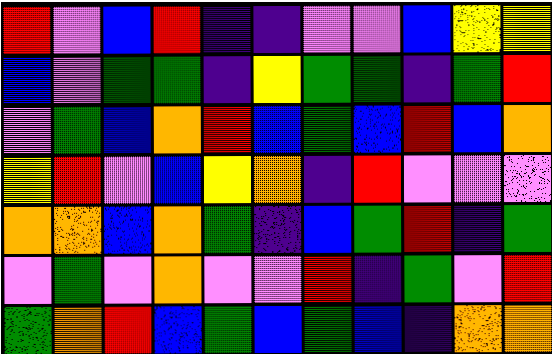[["red", "violet", "blue", "red", "indigo", "indigo", "violet", "violet", "blue", "yellow", "yellow"], ["blue", "violet", "green", "green", "indigo", "yellow", "green", "green", "indigo", "green", "red"], ["violet", "green", "blue", "orange", "red", "blue", "green", "blue", "red", "blue", "orange"], ["yellow", "red", "violet", "blue", "yellow", "orange", "indigo", "red", "violet", "violet", "violet"], ["orange", "orange", "blue", "orange", "green", "indigo", "blue", "green", "red", "indigo", "green"], ["violet", "green", "violet", "orange", "violet", "violet", "red", "indigo", "green", "violet", "red"], ["green", "orange", "red", "blue", "green", "blue", "green", "blue", "indigo", "orange", "orange"]]